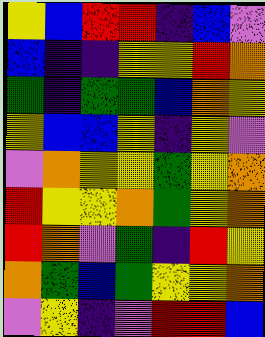[["yellow", "blue", "red", "red", "indigo", "blue", "violet"], ["blue", "indigo", "indigo", "yellow", "yellow", "red", "orange"], ["green", "indigo", "green", "green", "blue", "orange", "yellow"], ["yellow", "blue", "blue", "yellow", "indigo", "yellow", "violet"], ["violet", "orange", "yellow", "yellow", "green", "yellow", "orange"], ["red", "yellow", "yellow", "orange", "green", "yellow", "orange"], ["red", "orange", "violet", "green", "indigo", "red", "yellow"], ["orange", "green", "blue", "green", "yellow", "yellow", "orange"], ["violet", "yellow", "indigo", "violet", "red", "red", "blue"]]